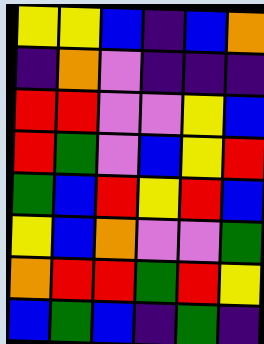[["yellow", "yellow", "blue", "indigo", "blue", "orange"], ["indigo", "orange", "violet", "indigo", "indigo", "indigo"], ["red", "red", "violet", "violet", "yellow", "blue"], ["red", "green", "violet", "blue", "yellow", "red"], ["green", "blue", "red", "yellow", "red", "blue"], ["yellow", "blue", "orange", "violet", "violet", "green"], ["orange", "red", "red", "green", "red", "yellow"], ["blue", "green", "blue", "indigo", "green", "indigo"]]